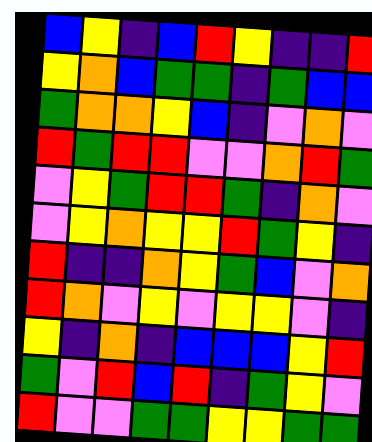[["blue", "yellow", "indigo", "blue", "red", "yellow", "indigo", "indigo", "red"], ["yellow", "orange", "blue", "green", "green", "indigo", "green", "blue", "blue"], ["green", "orange", "orange", "yellow", "blue", "indigo", "violet", "orange", "violet"], ["red", "green", "red", "red", "violet", "violet", "orange", "red", "green"], ["violet", "yellow", "green", "red", "red", "green", "indigo", "orange", "violet"], ["violet", "yellow", "orange", "yellow", "yellow", "red", "green", "yellow", "indigo"], ["red", "indigo", "indigo", "orange", "yellow", "green", "blue", "violet", "orange"], ["red", "orange", "violet", "yellow", "violet", "yellow", "yellow", "violet", "indigo"], ["yellow", "indigo", "orange", "indigo", "blue", "blue", "blue", "yellow", "red"], ["green", "violet", "red", "blue", "red", "indigo", "green", "yellow", "violet"], ["red", "violet", "violet", "green", "green", "yellow", "yellow", "green", "green"]]